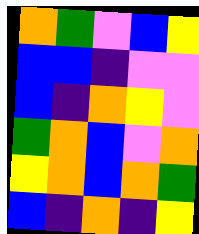[["orange", "green", "violet", "blue", "yellow"], ["blue", "blue", "indigo", "violet", "violet"], ["blue", "indigo", "orange", "yellow", "violet"], ["green", "orange", "blue", "violet", "orange"], ["yellow", "orange", "blue", "orange", "green"], ["blue", "indigo", "orange", "indigo", "yellow"]]